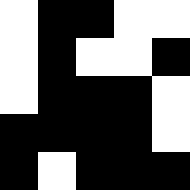[["white", "black", "black", "white", "white"], ["white", "black", "white", "white", "black"], ["white", "black", "black", "black", "white"], ["black", "black", "black", "black", "white"], ["black", "white", "black", "black", "black"]]